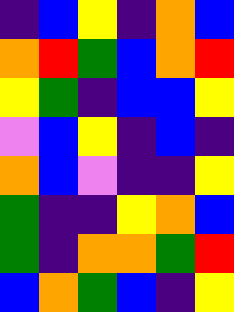[["indigo", "blue", "yellow", "indigo", "orange", "blue"], ["orange", "red", "green", "blue", "orange", "red"], ["yellow", "green", "indigo", "blue", "blue", "yellow"], ["violet", "blue", "yellow", "indigo", "blue", "indigo"], ["orange", "blue", "violet", "indigo", "indigo", "yellow"], ["green", "indigo", "indigo", "yellow", "orange", "blue"], ["green", "indigo", "orange", "orange", "green", "red"], ["blue", "orange", "green", "blue", "indigo", "yellow"]]